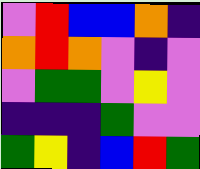[["violet", "red", "blue", "blue", "orange", "indigo"], ["orange", "red", "orange", "violet", "indigo", "violet"], ["violet", "green", "green", "violet", "yellow", "violet"], ["indigo", "indigo", "indigo", "green", "violet", "violet"], ["green", "yellow", "indigo", "blue", "red", "green"]]